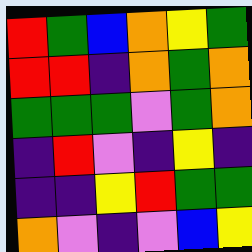[["red", "green", "blue", "orange", "yellow", "green"], ["red", "red", "indigo", "orange", "green", "orange"], ["green", "green", "green", "violet", "green", "orange"], ["indigo", "red", "violet", "indigo", "yellow", "indigo"], ["indigo", "indigo", "yellow", "red", "green", "green"], ["orange", "violet", "indigo", "violet", "blue", "yellow"]]